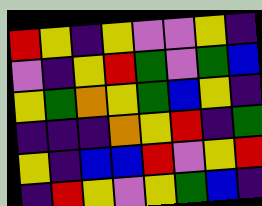[["red", "yellow", "indigo", "yellow", "violet", "violet", "yellow", "indigo"], ["violet", "indigo", "yellow", "red", "green", "violet", "green", "blue"], ["yellow", "green", "orange", "yellow", "green", "blue", "yellow", "indigo"], ["indigo", "indigo", "indigo", "orange", "yellow", "red", "indigo", "green"], ["yellow", "indigo", "blue", "blue", "red", "violet", "yellow", "red"], ["indigo", "red", "yellow", "violet", "yellow", "green", "blue", "indigo"]]